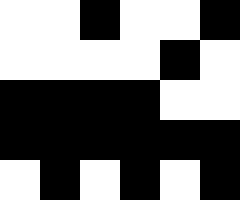[["white", "white", "black", "white", "white", "black"], ["white", "white", "white", "white", "black", "white"], ["black", "black", "black", "black", "white", "white"], ["black", "black", "black", "black", "black", "black"], ["white", "black", "white", "black", "white", "black"]]